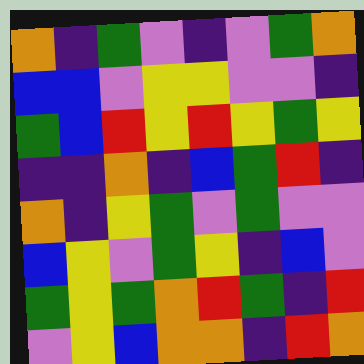[["orange", "indigo", "green", "violet", "indigo", "violet", "green", "orange"], ["blue", "blue", "violet", "yellow", "yellow", "violet", "violet", "indigo"], ["green", "blue", "red", "yellow", "red", "yellow", "green", "yellow"], ["indigo", "indigo", "orange", "indigo", "blue", "green", "red", "indigo"], ["orange", "indigo", "yellow", "green", "violet", "green", "violet", "violet"], ["blue", "yellow", "violet", "green", "yellow", "indigo", "blue", "violet"], ["green", "yellow", "green", "orange", "red", "green", "indigo", "red"], ["violet", "yellow", "blue", "orange", "orange", "indigo", "red", "orange"]]